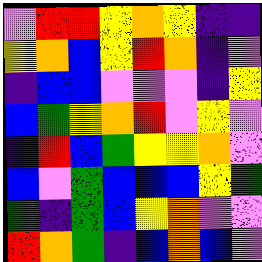[["violet", "red", "red", "yellow", "orange", "yellow", "indigo", "indigo"], ["yellow", "orange", "blue", "yellow", "red", "orange", "indigo", "violet"], ["indigo", "blue", "blue", "violet", "violet", "violet", "indigo", "yellow"], ["blue", "green", "yellow", "orange", "red", "violet", "yellow", "violet"], ["indigo", "red", "blue", "green", "yellow", "yellow", "orange", "violet"], ["blue", "violet", "green", "blue", "blue", "blue", "yellow", "green"], ["green", "indigo", "green", "blue", "yellow", "orange", "violet", "violet"], ["red", "orange", "green", "indigo", "blue", "orange", "blue", "violet"]]